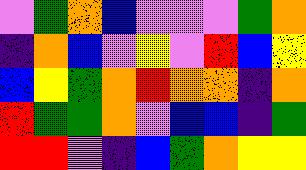[["violet", "green", "orange", "blue", "violet", "violet", "violet", "green", "orange"], ["indigo", "orange", "blue", "violet", "yellow", "violet", "red", "blue", "yellow"], ["blue", "yellow", "green", "orange", "red", "orange", "orange", "indigo", "orange"], ["red", "green", "green", "orange", "violet", "blue", "blue", "indigo", "green"], ["red", "red", "violet", "indigo", "blue", "green", "orange", "yellow", "yellow"]]